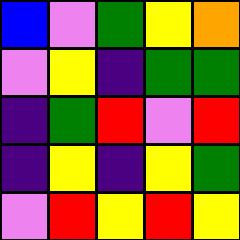[["blue", "violet", "green", "yellow", "orange"], ["violet", "yellow", "indigo", "green", "green"], ["indigo", "green", "red", "violet", "red"], ["indigo", "yellow", "indigo", "yellow", "green"], ["violet", "red", "yellow", "red", "yellow"]]